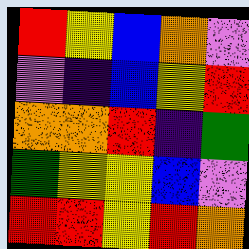[["red", "yellow", "blue", "orange", "violet"], ["violet", "indigo", "blue", "yellow", "red"], ["orange", "orange", "red", "indigo", "green"], ["green", "yellow", "yellow", "blue", "violet"], ["red", "red", "yellow", "red", "orange"]]